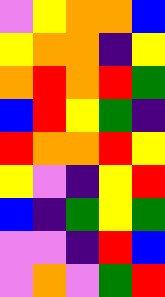[["violet", "yellow", "orange", "orange", "blue"], ["yellow", "orange", "orange", "indigo", "yellow"], ["orange", "red", "orange", "red", "green"], ["blue", "red", "yellow", "green", "indigo"], ["red", "orange", "orange", "red", "yellow"], ["yellow", "violet", "indigo", "yellow", "red"], ["blue", "indigo", "green", "yellow", "green"], ["violet", "violet", "indigo", "red", "blue"], ["violet", "orange", "violet", "green", "red"]]